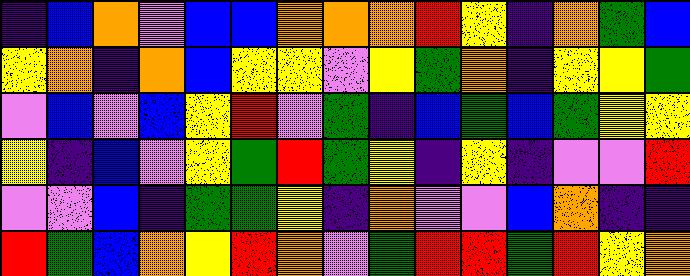[["indigo", "blue", "orange", "violet", "blue", "blue", "orange", "orange", "orange", "red", "yellow", "indigo", "orange", "green", "blue"], ["yellow", "orange", "indigo", "orange", "blue", "yellow", "yellow", "violet", "yellow", "green", "orange", "indigo", "yellow", "yellow", "green"], ["violet", "blue", "violet", "blue", "yellow", "red", "violet", "green", "indigo", "blue", "green", "blue", "green", "yellow", "yellow"], ["yellow", "indigo", "blue", "violet", "yellow", "green", "red", "green", "yellow", "indigo", "yellow", "indigo", "violet", "violet", "red"], ["violet", "violet", "blue", "indigo", "green", "green", "yellow", "indigo", "orange", "violet", "violet", "blue", "orange", "indigo", "indigo"], ["red", "green", "blue", "orange", "yellow", "red", "orange", "violet", "green", "red", "red", "green", "red", "yellow", "orange"]]